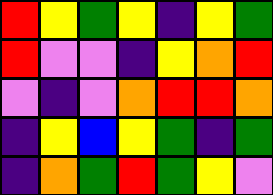[["red", "yellow", "green", "yellow", "indigo", "yellow", "green"], ["red", "violet", "violet", "indigo", "yellow", "orange", "red"], ["violet", "indigo", "violet", "orange", "red", "red", "orange"], ["indigo", "yellow", "blue", "yellow", "green", "indigo", "green"], ["indigo", "orange", "green", "red", "green", "yellow", "violet"]]